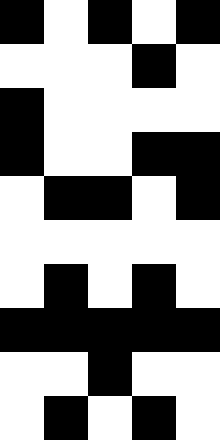[["black", "white", "black", "white", "black"], ["white", "white", "white", "black", "white"], ["black", "white", "white", "white", "white"], ["black", "white", "white", "black", "black"], ["white", "black", "black", "white", "black"], ["white", "white", "white", "white", "white"], ["white", "black", "white", "black", "white"], ["black", "black", "black", "black", "black"], ["white", "white", "black", "white", "white"], ["white", "black", "white", "black", "white"]]